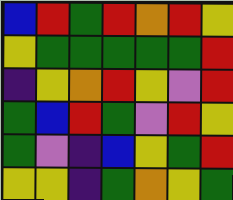[["blue", "red", "green", "red", "orange", "red", "yellow"], ["yellow", "green", "green", "green", "green", "green", "red"], ["indigo", "yellow", "orange", "red", "yellow", "violet", "red"], ["green", "blue", "red", "green", "violet", "red", "yellow"], ["green", "violet", "indigo", "blue", "yellow", "green", "red"], ["yellow", "yellow", "indigo", "green", "orange", "yellow", "green"]]